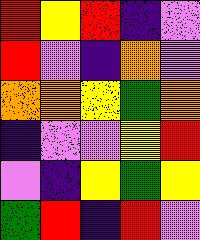[["red", "yellow", "red", "indigo", "violet"], ["red", "violet", "indigo", "orange", "violet"], ["orange", "orange", "yellow", "green", "orange"], ["indigo", "violet", "violet", "yellow", "red"], ["violet", "indigo", "yellow", "green", "yellow"], ["green", "red", "indigo", "red", "violet"]]